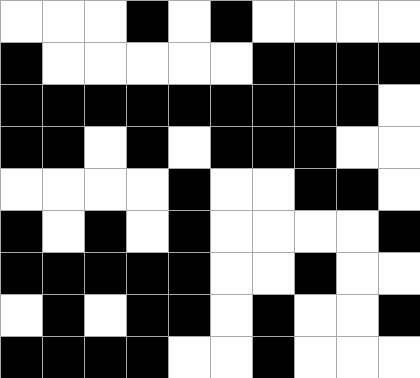[["white", "white", "white", "black", "white", "black", "white", "white", "white", "white"], ["black", "white", "white", "white", "white", "white", "black", "black", "black", "black"], ["black", "black", "black", "black", "black", "black", "black", "black", "black", "white"], ["black", "black", "white", "black", "white", "black", "black", "black", "white", "white"], ["white", "white", "white", "white", "black", "white", "white", "black", "black", "white"], ["black", "white", "black", "white", "black", "white", "white", "white", "white", "black"], ["black", "black", "black", "black", "black", "white", "white", "black", "white", "white"], ["white", "black", "white", "black", "black", "white", "black", "white", "white", "black"], ["black", "black", "black", "black", "white", "white", "black", "white", "white", "white"]]